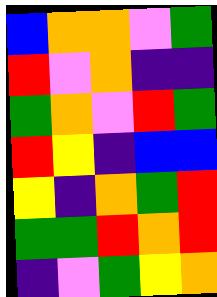[["blue", "orange", "orange", "violet", "green"], ["red", "violet", "orange", "indigo", "indigo"], ["green", "orange", "violet", "red", "green"], ["red", "yellow", "indigo", "blue", "blue"], ["yellow", "indigo", "orange", "green", "red"], ["green", "green", "red", "orange", "red"], ["indigo", "violet", "green", "yellow", "orange"]]